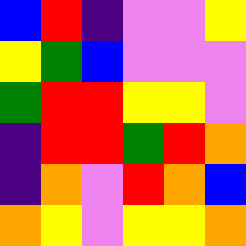[["blue", "red", "indigo", "violet", "violet", "yellow"], ["yellow", "green", "blue", "violet", "violet", "violet"], ["green", "red", "red", "yellow", "yellow", "violet"], ["indigo", "red", "red", "green", "red", "orange"], ["indigo", "orange", "violet", "red", "orange", "blue"], ["orange", "yellow", "violet", "yellow", "yellow", "orange"]]